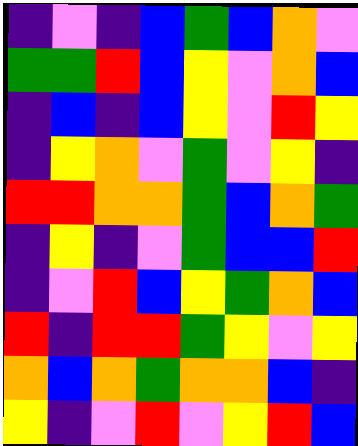[["indigo", "violet", "indigo", "blue", "green", "blue", "orange", "violet"], ["green", "green", "red", "blue", "yellow", "violet", "orange", "blue"], ["indigo", "blue", "indigo", "blue", "yellow", "violet", "red", "yellow"], ["indigo", "yellow", "orange", "violet", "green", "violet", "yellow", "indigo"], ["red", "red", "orange", "orange", "green", "blue", "orange", "green"], ["indigo", "yellow", "indigo", "violet", "green", "blue", "blue", "red"], ["indigo", "violet", "red", "blue", "yellow", "green", "orange", "blue"], ["red", "indigo", "red", "red", "green", "yellow", "violet", "yellow"], ["orange", "blue", "orange", "green", "orange", "orange", "blue", "indigo"], ["yellow", "indigo", "violet", "red", "violet", "yellow", "red", "blue"]]